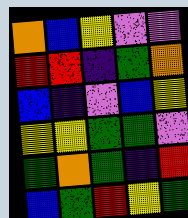[["orange", "blue", "yellow", "violet", "violet"], ["red", "red", "indigo", "green", "orange"], ["blue", "indigo", "violet", "blue", "yellow"], ["yellow", "yellow", "green", "green", "violet"], ["green", "orange", "green", "indigo", "red"], ["blue", "green", "red", "yellow", "green"]]